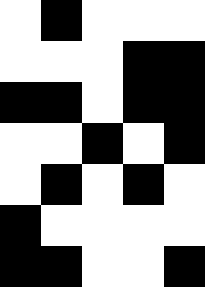[["white", "black", "white", "white", "white"], ["white", "white", "white", "black", "black"], ["black", "black", "white", "black", "black"], ["white", "white", "black", "white", "black"], ["white", "black", "white", "black", "white"], ["black", "white", "white", "white", "white"], ["black", "black", "white", "white", "black"]]